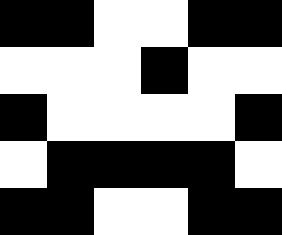[["black", "black", "white", "white", "black", "black"], ["white", "white", "white", "black", "white", "white"], ["black", "white", "white", "white", "white", "black"], ["white", "black", "black", "black", "black", "white"], ["black", "black", "white", "white", "black", "black"]]